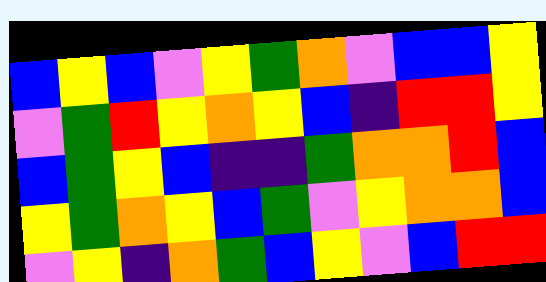[["blue", "yellow", "blue", "violet", "yellow", "green", "orange", "violet", "blue", "blue", "yellow"], ["violet", "green", "red", "yellow", "orange", "yellow", "blue", "indigo", "red", "red", "yellow"], ["blue", "green", "yellow", "blue", "indigo", "indigo", "green", "orange", "orange", "red", "blue"], ["yellow", "green", "orange", "yellow", "blue", "green", "violet", "yellow", "orange", "orange", "blue"], ["violet", "yellow", "indigo", "orange", "green", "blue", "yellow", "violet", "blue", "red", "red"]]